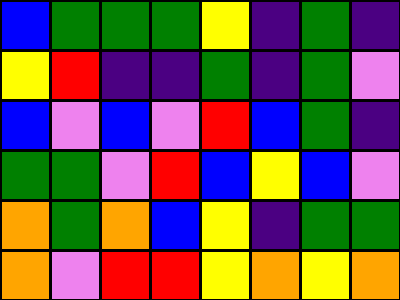[["blue", "green", "green", "green", "yellow", "indigo", "green", "indigo"], ["yellow", "red", "indigo", "indigo", "green", "indigo", "green", "violet"], ["blue", "violet", "blue", "violet", "red", "blue", "green", "indigo"], ["green", "green", "violet", "red", "blue", "yellow", "blue", "violet"], ["orange", "green", "orange", "blue", "yellow", "indigo", "green", "green"], ["orange", "violet", "red", "red", "yellow", "orange", "yellow", "orange"]]